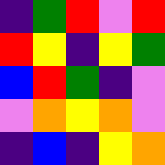[["indigo", "green", "red", "violet", "red"], ["red", "yellow", "indigo", "yellow", "green"], ["blue", "red", "green", "indigo", "violet"], ["violet", "orange", "yellow", "orange", "violet"], ["indigo", "blue", "indigo", "yellow", "orange"]]